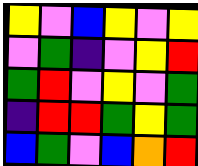[["yellow", "violet", "blue", "yellow", "violet", "yellow"], ["violet", "green", "indigo", "violet", "yellow", "red"], ["green", "red", "violet", "yellow", "violet", "green"], ["indigo", "red", "red", "green", "yellow", "green"], ["blue", "green", "violet", "blue", "orange", "red"]]